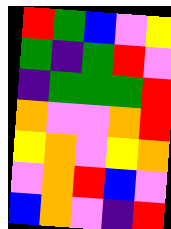[["red", "green", "blue", "violet", "yellow"], ["green", "indigo", "green", "red", "violet"], ["indigo", "green", "green", "green", "red"], ["orange", "violet", "violet", "orange", "red"], ["yellow", "orange", "violet", "yellow", "orange"], ["violet", "orange", "red", "blue", "violet"], ["blue", "orange", "violet", "indigo", "red"]]